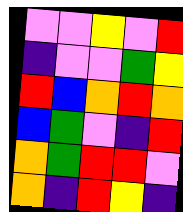[["violet", "violet", "yellow", "violet", "red"], ["indigo", "violet", "violet", "green", "yellow"], ["red", "blue", "orange", "red", "orange"], ["blue", "green", "violet", "indigo", "red"], ["orange", "green", "red", "red", "violet"], ["orange", "indigo", "red", "yellow", "indigo"]]